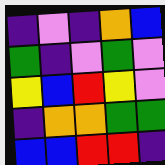[["indigo", "violet", "indigo", "orange", "blue"], ["green", "indigo", "violet", "green", "violet"], ["yellow", "blue", "red", "yellow", "violet"], ["indigo", "orange", "orange", "green", "green"], ["blue", "blue", "red", "red", "indigo"]]